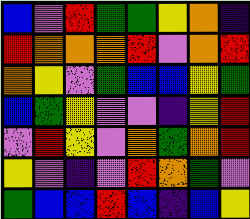[["blue", "violet", "red", "green", "green", "yellow", "orange", "indigo"], ["red", "orange", "orange", "orange", "red", "violet", "orange", "red"], ["orange", "yellow", "violet", "green", "blue", "blue", "yellow", "green"], ["blue", "green", "yellow", "violet", "violet", "indigo", "yellow", "red"], ["violet", "red", "yellow", "violet", "orange", "green", "orange", "red"], ["yellow", "violet", "indigo", "violet", "red", "orange", "green", "violet"], ["green", "blue", "blue", "red", "blue", "indigo", "blue", "yellow"]]